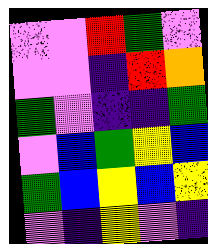[["violet", "violet", "red", "green", "violet"], ["violet", "violet", "indigo", "red", "orange"], ["green", "violet", "indigo", "indigo", "green"], ["violet", "blue", "green", "yellow", "blue"], ["green", "blue", "yellow", "blue", "yellow"], ["violet", "indigo", "yellow", "violet", "indigo"]]